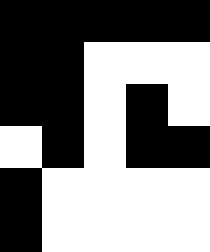[["black", "black", "black", "black", "black"], ["black", "black", "white", "white", "white"], ["black", "black", "white", "black", "white"], ["white", "black", "white", "black", "black"], ["black", "white", "white", "white", "white"], ["black", "white", "white", "white", "white"]]